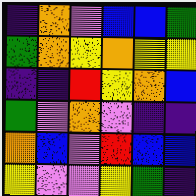[["indigo", "orange", "violet", "blue", "blue", "green"], ["green", "orange", "yellow", "orange", "yellow", "yellow"], ["indigo", "indigo", "red", "yellow", "orange", "blue"], ["green", "violet", "orange", "violet", "indigo", "indigo"], ["orange", "blue", "violet", "red", "blue", "blue"], ["yellow", "violet", "violet", "yellow", "green", "indigo"]]